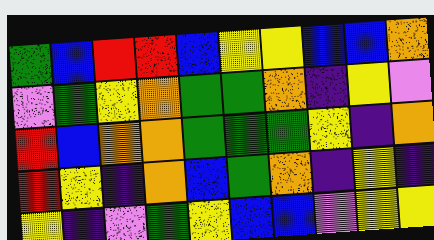[["green", "blue", "red", "red", "blue", "yellow", "yellow", "blue", "blue", "orange"], ["violet", "green", "yellow", "orange", "green", "green", "orange", "indigo", "yellow", "violet"], ["red", "blue", "orange", "orange", "green", "green", "green", "yellow", "indigo", "orange"], ["red", "yellow", "indigo", "orange", "blue", "green", "orange", "indigo", "yellow", "indigo"], ["yellow", "indigo", "violet", "green", "yellow", "blue", "blue", "violet", "yellow", "yellow"]]